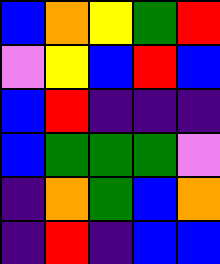[["blue", "orange", "yellow", "green", "red"], ["violet", "yellow", "blue", "red", "blue"], ["blue", "red", "indigo", "indigo", "indigo"], ["blue", "green", "green", "green", "violet"], ["indigo", "orange", "green", "blue", "orange"], ["indigo", "red", "indigo", "blue", "blue"]]